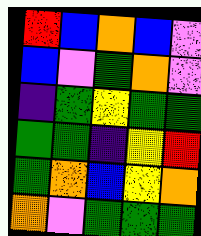[["red", "blue", "orange", "blue", "violet"], ["blue", "violet", "green", "orange", "violet"], ["indigo", "green", "yellow", "green", "green"], ["green", "green", "indigo", "yellow", "red"], ["green", "orange", "blue", "yellow", "orange"], ["orange", "violet", "green", "green", "green"]]